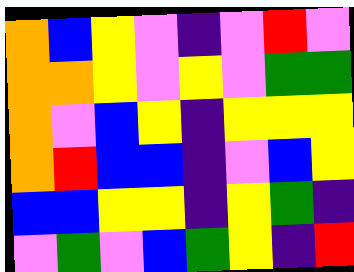[["orange", "blue", "yellow", "violet", "indigo", "violet", "red", "violet"], ["orange", "orange", "yellow", "violet", "yellow", "violet", "green", "green"], ["orange", "violet", "blue", "yellow", "indigo", "yellow", "yellow", "yellow"], ["orange", "red", "blue", "blue", "indigo", "violet", "blue", "yellow"], ["blue", "blue", "yellow", "yellow", "indigo", "yellow", "green", "indigo"], ["violet", "green", "violet", "blue", "green", "yellow", "indigo", "red"]]